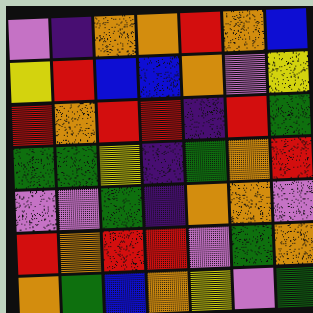[["violet", "indigo", "orange", "orange", "red", "orange", "blue"], ["yellow", "red", "blue", "blue", "orange", "violet", "yellow"], ["red", "orange", "red", "red", "indigo", "red", "green"], ["green", "green", "yellow", "indigo", "green", "orange", "red"], ["violet", "violet", "green", "indigo", "orange", "orange", "violet"], ["red", "orange", "red", "red", "violet", "green", "orange"], ["orange", "green", "blue", "orange", "yellow", "violet", "green"]]